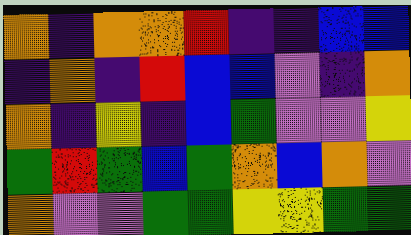[["orange", "indigo", "orange", "orange", "red", "indigo", "indigo", "blue", "blue"], ["indigo", "orange", "indigo", "red", "blue", "blue", "violet", "indigo", "orange"], ["orange", "indigo", "yellow", "indigo", "blue", "green", "violet", "violet", "yellow"], ["green", "red", "green", "blue", "green", "orange", "blue", "orange", "violet"], ["orange", "violet", "violet", "green", "green", "yellow", "yellow", "green", "green"]]